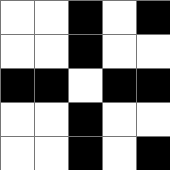[["white", "white", "black", "white", "black"], ["white", "white", "black", "white", "white"], ["black", "black", "white", "black", "black"], ["white", "white", "black", "white", "white"], ["white", "white", "black", "white", "black"]]